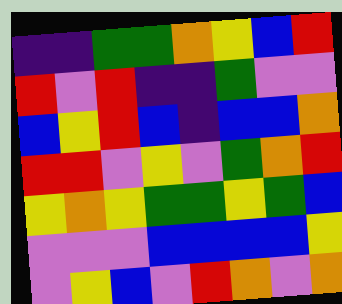[["indigo", "indigo", "green", "green", "orange", "yellow", "blue", "red"], ["red", "violet", "red", "indigo", "indigo", "green", "violet", "violet"], ["blue", "yellow", "red", "blue", "indigo", "blue", "blue", "orange"], ["red", "red", "violet", "yellow", "violet", "green", "orange", "red"], ["yellow", "orange", "yellow", "green", "green", "yellow", "green", "blue"], ["violet", "violet", "violet", "blue", "blue", "blue", "blue", "yellow"], ["violet", "yellow", "blue", "violet", "red", "orange", "violet", "orange"]]